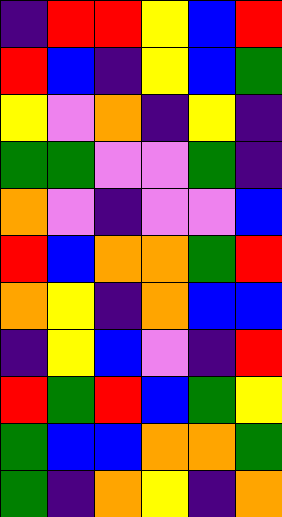[["indigo", "red", "red", "yellow", "blue", "red"], ["red", "blue", "indigo", "yellow", "blue", "green"], ["yellow", "violet", "orange", "indigo", "yellow", "indigo"], ["green", "green", "violet", "violet", "green", "indigo"], ["orange", "violet", "indigo", "violet", "violet", "blue"], ["red", "blue", "orange", "orange", "green", "red"], ["orange", "yellow", "indigo", "orange", "blue", "blue"], ["indigo", "yellow", "blue", "violet", "indigo", "red"], ["red", "green", "red", "blue", "green", "yellow"], ["green", "blue", "blue", "orange", "orange", "green"], ["green", "indigo", "orange", "yellow", "indigo", "orange"]]